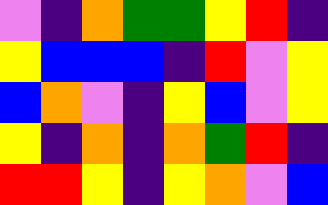[["violet", "indigo", "orange", "green", "green", "yellow", "red", "indigo"], ["yellow", "blue", "blue", "blue", "indigo", "red", "violet", "yellow"], ["blue", "orange", "violet", "indigo", "yellow", "blue", "violet", "yellow"], ["yellow", "indigo", "orange", "indigo", "orange", "green", "red", "indigo"], ["red", "red", "yellow", "indigo", "yellow", "orange", "violet", "blue"]]